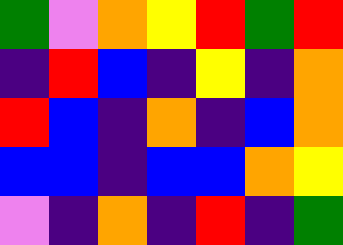[["green", "violet", "orange", "yellow", "red", "green", "red"], ["indigo", "red", "blue", "indigo", "yellow", "indigo", "orange"], ["red", "blue", "indigo", "orange", "indigo", "blue", "orange"], ["blue", "blue", "indigo", "blue", "blue", "orange", "yellow"], ["violet", "indigo", "orange", "indigo", "red", "indigo", "green"]]